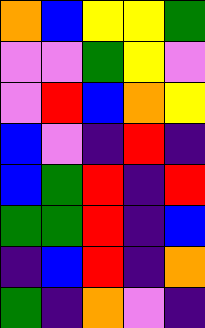[["orange", "blue", "yellow", "yellow", "green"], ["violet", "violet", "green", "yellow", "violet"], ["violet", "red", "blue", "orange", "yellow"], ["blue", "violet", "indigo", "red", "indigo"], ["blue", "green", "red", "indigo", "red"], ["green", "green", "red", "indigo", "blue"], ["indigo", "blue", "red", "indigo", "orange"], ["green", "indigo", "orange", "violet", "indigo"]]